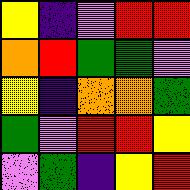[["yellow", "indigo", "violet", "red", "red"], ["orange", "red", "green", "green", "violet"], ["yellow", "indigo", "orange", "orange", "green"], ["green", "violet", "red", "red", "yellow"], ["violet", "green", "indigo", "yellow", "red"]]